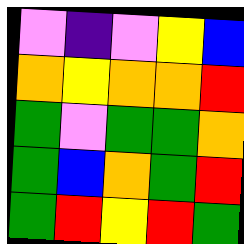[["violet", "indigo", "violet", "yellow", "blue"], ["orange", "yellow", "orange", "orange", "red"], ["green", "violet", "green", "green", "orange"], ["green", "blue", "orange", "green", "red"], ["green", "red", "yellow", "red", "green"]]